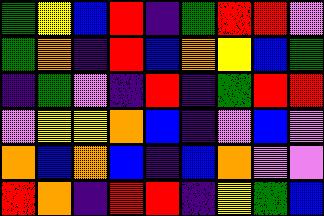[["green", "yellow", "blue", "red", "indigo", "green", "red", "red", "violet"], ["green", "orange", "indigo", "red", "blue", "orange", "yellow", "blue", "green"], ["indigo", "green", "violet", "indigo", "red", "indigo", "green", "red", "red"], ["violet", "yellow", "yellow", "orange", "blue", "indigo", "violet", "blue", "violet"], ["orange", "blue", "orange", "blue", "indigo", "blue", "orange", "violet", "violet"], ["red", "orange", "indigo", "red", "red", "indigo", "yellow", "green", "blue"]]